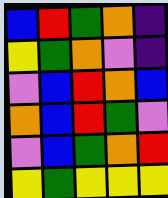[["blue", "red", "green", "orange", "indigo"], ["yellow", "green", "orange", "violet", "indigo"], ["violet", "blue", "red", "orange", "blue"], ["orange", "blue", "red", "green", "violet"], ["violet", "blue", "green", "orange", "red"], ["yellow", "green", "yellow", "yellow", "yellow"]]